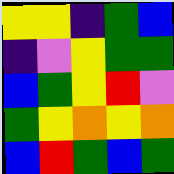[["yellow", "yellow", "indigo", "green", "blue"], ["indigo", "violet", "yellow", "green", "green"], ["blue", "green", "yellow", "red", "violet"], ["green", "yellow", "orange", "yellow", "orange"], ["blue", "red", "green", "blue", "green"]]